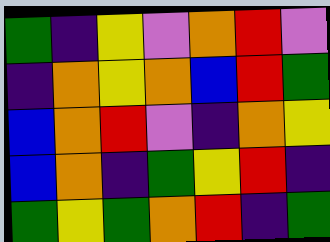[["green", "indigo", "yellow", "violet", "orange", "red", "violet"], ["indigo", "orange", "yellow", "orange", "blue", "red", "green"], ["blue", "orange", "red", "violet", "indigo", "orange", "yellow"], ["blue", "orange", "indigo", "green", "yellow", "red", "indigo"], ["green", "yellow", "green", "orange", "red", "indigo", "green"]]